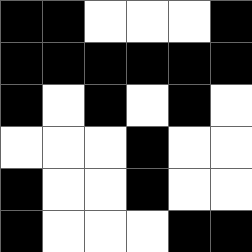[["black", "black", "white", "white", "white", "black"], ["black", "black", "black", "black", "black", "black"], ["black", "white", "black", "white", "black", "white"], ["white", "white", "white", "black", "white", "white"], ["black", "white", "white", "black", "white", "white"], ["black", "white", "white", "white", "black", "black"]]